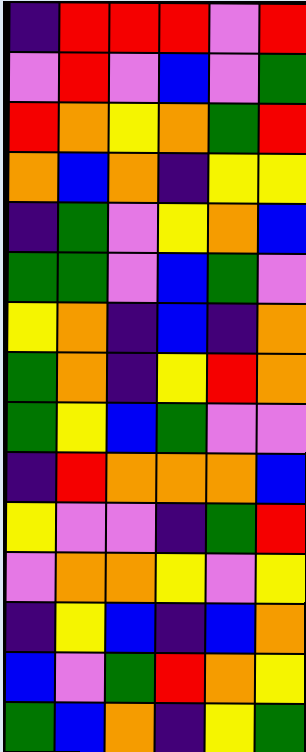[["indigo", "red", "red", "red", "violet", "red"], ["violet", "red", "violet", "blue", "violet", "green"], ["red", "orange", "yellow", "orange", "green", "red"], ["orange", "blue", "orange", "indigo", "yellow", "yellow"], ["indigo", "green", "violet", "yellow", "orange", "blue"], ["green", "green", "violet", "blue", "green", "violet"], ["yellow", "orange", "indigo", "blue", "indigo", "orange"], ["green", "orange", "indigo", "yellow", "red", "orange"], ["green", "yellow", "blue", "green", "violet", "violet"], ["indigo", "red", "orange", "orange", "orange", "blue"], ["yellow", "violet", "violet", "indigo", "green", "red"], ["violet", "orange", "orange", "yellow", "violet", "yellow"], ["indigo", "yellow", "blue", "indigo", "blue", "orange"], ["blue", "violet", "green", "red", "orange", "yellow"], ["green", "blue", "orange", "indigo", "yellow", "green"]]